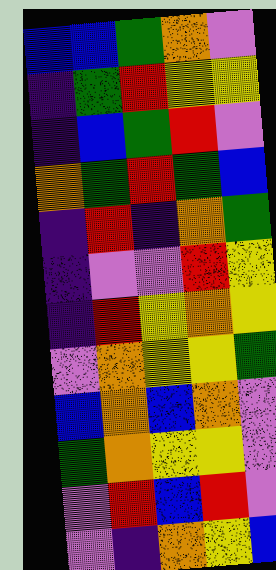[["blue", "blue", "green", "orange", "violet"], ["indigo", "green", "red", "yellow", "yellow"], ["indigo", "blue", "green", "red", "violet"], ["orange", "green", "red", "green", "blue"], ["indigo", "red", "indigo", "orange", "green"], ["indigo", "violet", "violet", "red", "yellow"], ["indigo", "red", "yellow", "orange", "yellow"], ["violet", "orange", "yellow", "yellow", "green"], ["blue", "orange", "blue", "orange", "violet"], ["green", "orange", "yellow", "yellow", "violet"], ["violet", "red", "blue", "red", "violet"], ["violet", "indigo", "orange", "yellow", "blue"]]